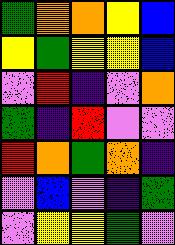[["green", "orange", "orange", "yellow", "blue"], ["yellow", "green", "yellow", "yellow", "blue"], ["violet", "red", "indigo", "violet", "orange"], ["green", "indigo", "red", "violet", "violet"], ["red", "orange", "green", "orange", "indigo"], ["violet", "blue", "violet", "indigo", "green"], ["violet", "yellow", "yellow", "green", "violet"]]